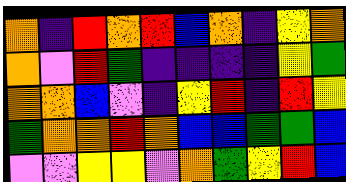[["orange", "indigo", "red", "orange", "red", "blue", "orange", "indigo", "yellow", "orange"], ["orange", "violet", "red", "green", "indigo", "indigo", "indigo", "indigo", "yellow", "green"], ["orange", "orange", "blue", "violet", "indigo", "yellow", "red", "indigo", "red", "yellow"], ["green", "orange", "orange", "red", "orange", "blue", "blue", "green", "green", "blue"], ["violet", "violet", "yellow", "yellow", "violet", "orange", "green", "yellow", "red", "blue"]]